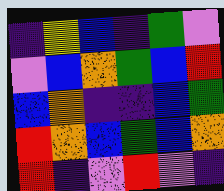[["indigo", "yellow", "blue", "indigo", "green", "violet"], ["violet", "blue", "orange", "green", "blue", "red"], ["blue", "orange", "indigo", "indigo", "blue", "green"], ["red", "orange", "blue", "green", "blue", "orange"], ["red", "indigo", "violet", "red", "violet", "indigo"]]